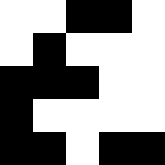[["white", "white", "black", "black", "white"], ["white", "black", "white", "white", "white"], ["black", "black", "black", "white", "white"], ["black", "white", "white", "white", "white"], ["black", "black", "white", "black", "black"]]